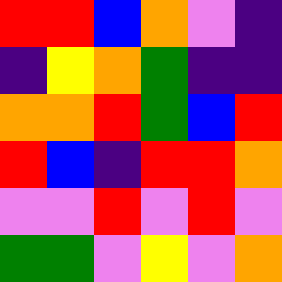[["red", "red", "blue", "orange", "violet", "indigo"], ["indigo", "yellow", "orange", "green", "indigo", "indigo"], ["orange", "orange", "red", "green", "blue", "red"], ["red", "blue", "indigo", "red", "red", "orange"], ["violet", "violet", "red", "violet", "red", "violet"], ["green", "green", "violet", "yellow", "violet", "orange"]]